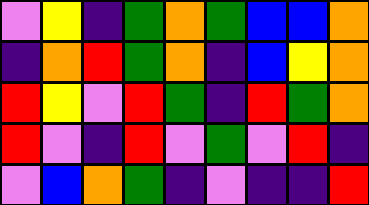[["violet", "yellow", "indigo", "green", "orange", "green", "blue", "blue", "orange"], ["indigo", "orange", "red", "green", "orange", "indigo", "blue", "yellow", "orange"], ["red", "yellow", "violet", "red", "green", "indigo", "red", "green", "orange"], ["red", "violet", "indigo", "red", "violet", "green", "violet", "red", "indigo"], ["violet", "blue", "orange", "green", "indigo", "violet", "indigo", "indigo", "red"]]